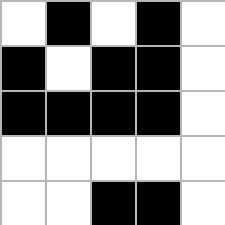[["white", "black", "white", "black", "white"], ["black", "white", "black", "black", "white"], ["black", "black", "black", "black", "white"], ["white", "white", "white", "white", "white"], ["white", "white", "black", "black", "white"]]